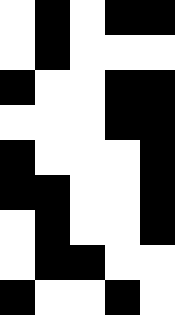[["white", "black", "white", "black", "black"], ["white", "black", "white", "white", "white"], ["black", "white", "white", "black", "black"], ["white", "white", "white", "black", "black"], ["black", "white", "white", "white", "black"], ["black", "black", "white", "white", "black"], ["white", "black", "white", "white", "black"], ["white", "black", "black", "white", "white"], ["black", "white", "white", "black", "white"]]